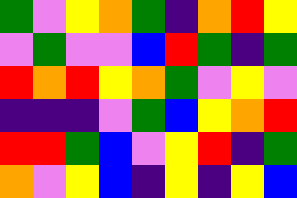[["green", "violet", "yellow", "orange", "green", "indigo", "orange", "red", "yellow"], ["violet", "green", "violet", "violet", "blue", "red", "green", "indigo", "green"], ["red", "orange", "red", "yellow", "orange", "green", "violet", "yellow", "violet"], ["indigo", "indigo", "indigo", "violet", "green", "blue", "yellow", "orange", "red"], ["red", "red", "green", "blue", "violet", "yellow", "red", "indigo", "green"], ["orange", "violet", "yellow", "blue", "indigo", "yellow", "indigo", "yellow", "blue"]]